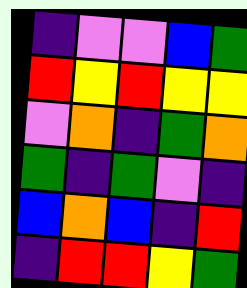[["indigo", "violet", "violet", "blue", "green"], ["red", "yellow", "red", "yellow", "yellow"], ["violet", "orange", "indigo", "green", "orange"], ["green", "indigo", "green", "violet", "indigo"], ["blue", "orange", "blue", "indigo", "red"], ["indigo", "red", "red", "yellow", "green"]]